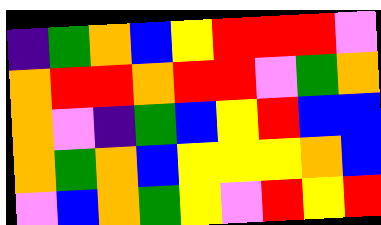[["indigo", "green", "orange", "blue", "yellow", "red", "red", "red", "violet"], ["orange", "red", "red", "orange", "red", "red", "violet", "green", "orange"], ["orange", "violet", "indigo", "green", "blue", "yellow", "red", "blue", "blue"], ["orange", "green", "orange", "blue", "yellow", "yellow", "yellow", "orange", "blue"], ["violet", "blue", "orange", "green", "yellow", "violet", "red", "yellow", "red"]]